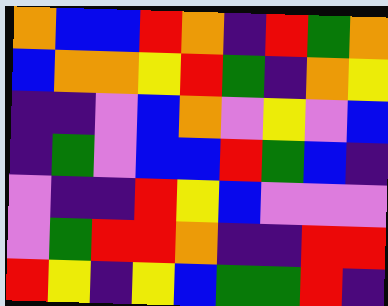[["orange", "blue", "blue", "red", "orange", "indigo", "red", "green", "orange"], ["blue", "orange", "orange", "yellow", "red", "green", "indigo", "orange", "yellow"], ["indigo", "indigo", "violet", "blue", "orange", "violet", "yellow", "violet", "blue"], ["indigo", "green", "violet", "blue", "blue", "red", "green", "blue", "indigo"], ["violet", "indigo", "indigo", "red", "yellow", "blue", "violet", "violet", "violet"], ["violet", "green", "red", "red", "orange", "indigo", "indigo", "red", "red"], ["red", "yellow", "indigo", "yellow", "blue", "green", "green", "red", "indigo"]]